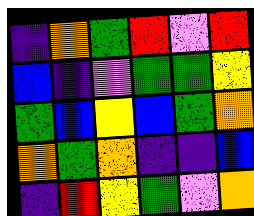[["indigo", "orange", "green", "red", "violet", "red"], ["blue", "indigo", "violet", "green", "green", "yellow"], ["green", "blue", "yellow", "blue", "green", "orange"], ["orange", "green", "orange", "indigo", "indigo", "blue"], ["indigo", "red", "yellow", "green", "violet", "orange"]]